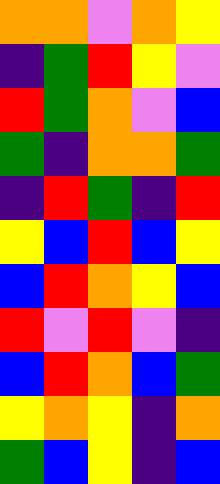[["orange", "orange", "violet", "orange", "yellow"], ["indigo", "green", "red", "yellow", "violet"], ["red", "green", "orange", "violet", "blue"], ["green", "indigo", "orange", "orange", "green"], ["indigo", "red", "green", "indigo", "red"], ["yellow", "blue", "red", "blue", "yellow"], ["blue", "red", "orange", "yellow", "blue"], ["red", "violet", "red", "violet", "indigo"], ["blue", "red", "orange", "blue", "green"], ["yellow", "orange", "yellow", "indigo", "orange"], ["green", "blue", "yellow", "indigo", "blue"]]